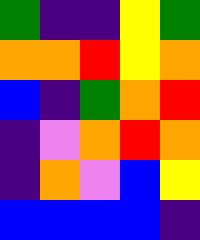[["green", "indigo", "indigo", "yellow", "green"], ["orange", "orange", "red", "yellow", "orange"], ["blue", "indigo", "green", "orange", "red"], ["indigo", "violet", "orange", "red", "orange"], ["indigo", "orange", "violet", "blue", "yellow"], ["blue", "blue", "blue", "blue", "indigo"]]